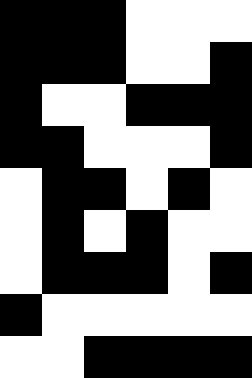[["black", "black", "black", "white", "white", "white"], ["black", "black", "black", "white", "white", "black"], ["black", "white", "white", "black", "black", "black"], ["black", "black", "white", "white", "white", "black"], ["white", "black", "black", "white", "black", "white"], ["white", "black", "white", "black", "white", "white"], ["white", "black", "black", "black", "white", "black"], ["black", "white", "white", "white", "white", "white"], ["white", "white", "black", "black", "black", "black"]]